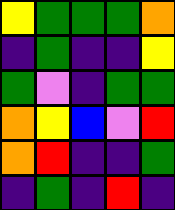[["yellow", "green", "green", "green", "orange"], ["indigo", "green", "indigo", "indigo", "yellow"], ["green", "violet", "indigo", "green", "green"], ["orange", "yellow", "blue", "violet", "red"], ["orange", "red", "indigo", "indigo", "green"], ["indigo", "green", "indigo", "red", "indigo"]]